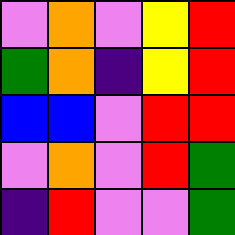[["violet", "orange", "violet", "yellow", "red"], ["green", "orange", "indigo", "yellow", "red"], ["blue", "blue", "violet", "red", "red"], ["violet", "orange", "violet", "red", "green"], ["indigo", "red", "violet", "violet", "green"]]